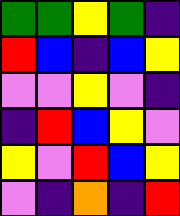[["green", "green", "yellow", "green", "indigo"], ["red", "blue", "indigo", "blue", "yellow"], ["violet", "violet", "yellow", "violet", "indigo"], ["indigo", "red", "blue", "yellow", "violet"], ["yellow", "violet", "red", "blue", "yellow"], ["violet", "indigo", "orange", "indigo", "red"]]